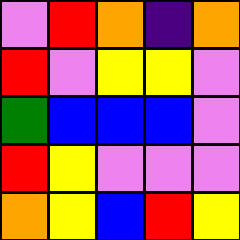[["violet", "red", "orange", "indigo", "orange"], ["red", "violet", "yellow", "yellow", "violet"], ["green", "blue", "blue", "blue", "violet"], ["red", "yellow", "violet", "violet", "violet"], ["orange", "yellow", "blue", "red", "yellow"]]